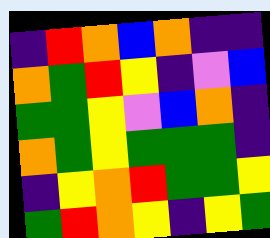[["indigo", "red", "orange", "blue", "orange", "indigo", "indigo"], ["orange", "green", "red", "yellow", "indigo", "violet", "blue"], ["green", "green", "yellow", "violet", "blue", "orange", "indigo"], ["orange", "green", "yellow", "green", "green", "green", "indigo"], ["indigo", "yellow", "orange", "red", "green", "green", "yellow"], ["green", "red", "orange", "yellow", "indigo", "yellow", "green"]]